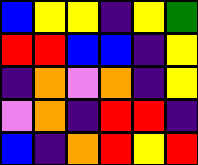[["blue", "yellow", "yellow", "indigo", "yellow", "green"], ["red", "red", "blue", "blue", "indigo", "yellow"], ["indigo", "orange", "violet", "orange", "indigo", "yellow"], ["violet", "orange", "indigo", "red", "red", "indigo"], ["blue", "indigo", "orange", "red", "yellow", "red"]]